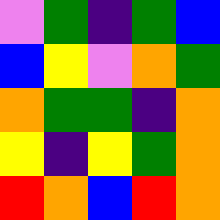[["violet", "green", "indigo", "green", "blue"], ["blue", "yellow", "violet", "orange", "green"], ["orange", "green", "green", "indigo", "orange"], ["yellow", "indigo", "yellow", "green", "orange"], ["red", "orange", "blue", "red", "orange"]]